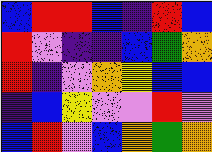[["blue", "red", "red", "blue", "indigo", "red", "blue"], ["red", "violet", "indigo", "indigo", "blue", "green", "orange"], ["red", "indigo", "violet", "orange", "yellow", "blue", "blue"], ["indigo", "blue", "yellow", "violet", "violet", "red", "violet"], ["blue", "red", "violet", "blue", "orange", "green", "orange"]]